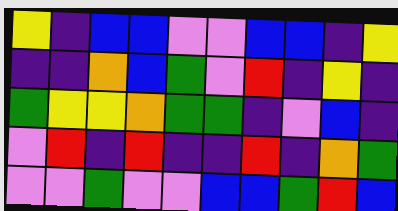[["yellow", "indigo", "blue", "blue", "violet", "violet", "blue", "blue", "indigo", "yellow"], ["indigo", "indigo", "orange", "blue", "green", "violet", "red", "indigo", "yellow", "indigo"], ["green", "yellow", "yellow", "orange", "green", "green", "indigo", "violet", "blue", "indigo"], ["violet", "red", "indigo", "red", "indigo", "indigo", "red", "indigo", "orange", "green"], ["violet", "violet", "green", "violet", "violet", "blue", "blue", "green", "red", "blue"]]